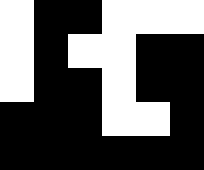[["white", "black", "black", "white", "white", "white"], ["white", "black", "white", "white", "black", "black"], ["white", "black", "black", "white", "black", "black"], ["black", "black", "black", "white", "white", "black"], ["black", "black", "black", "black", "black", "black"]]